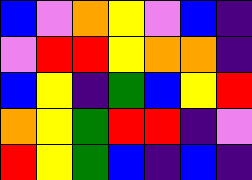[["blue", "violet", "orange", "yellow", "violet", "blue", "indigo"], ["violet", "red", "red", "yellow", "orange", "orange", "indigo"], ["blue", "yellow", "indigo", "green", "blue", "yellow", "red"], ["orange", "yellow", "green", "red", "red", "indigo", "violet"], ["red", "yellow", "green", "blue", "indigo", "blue", "indigo"]]